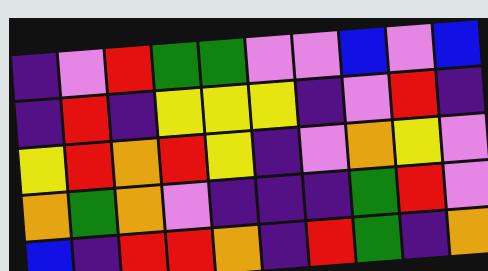[["indigo", "violet", "red", "green", "green", "violet", "violet", "blue", "violet", "blue"], ["indigo", "red", "indigo", "yellow", "yellow", "yellow", "indigo", "violet", "red", "indigo"], ["yellow", "red", "orange", "red", "yellow", "indigo", "violet", "orange", "yellow", "violet"], ["orange", "green", "orange", "violet", "indigo", "indigo", "indigo", "green", "red", "violet"], ["blue", "indigo", "red", "red", "orange", "indigo", "red", "green", "indigo", "orange"]]